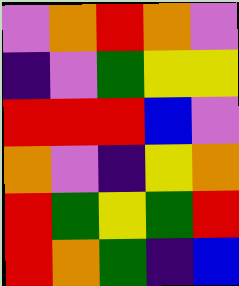[["violet", "orange", "red", "orange", "violet"], ["indigo", "violet", "green", "yellow", "yellow"], ["red", "red", "red", "blue", "violet"], ["orange", "violet", "indigo", "yellow", "orange"], ["red", "green", "yellow", "green", "red"], ["red", "orange", "green", "indigo", "blue"]]